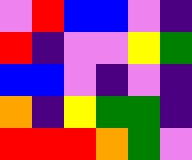[["violet", "red", "blue", "blue", "violet", "indigo"], ["red", "indigo", "violet", "violet", "yellow", "green"], ["blue", "blue", "violet", "indigo", "violet", "indigo"], ["orange", "indigo", "yellow", "green", "green", "indigo"], ["red", "red", "red", "orange", "green", "violet"]]